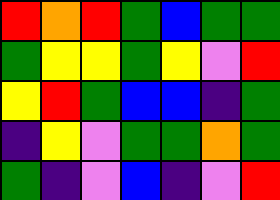[["red", "orange", "red", "green", "blue", "green", "green"], ["green", "yellow", "yellow", "green", "yellow", "violet", "red"], ["yellow", "red", "green", "blue", "blue", "indigo", "green"], ["indigo", "yellow", "violet", "green", "green", "orange", "green"], ["green", "indigo", "violet", "blue", "indigo", "violet", "red"]]